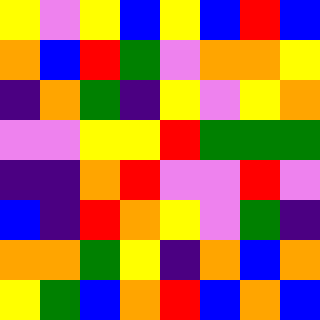[["yellow", "violet", "yellow", "blue", "yellow", "blue", "red", "blue"], ["orange", "blue", "red", "green", "violet", "orange", "orange", "yellow"], ["indigo", "orange", "green", "indigo", "yellow", "violet", "yellow", "orange"], ["violet", "violet", "yellow", "yellow", "red", "green", "green", "green"], ["indigo", "indigo", "orange", "red", "violet", "violet", "red", "violet"], ["blue", "indigo", "red", "orange", "yellow", "violet", "green", "indigo"], ["orange", "orange", "green", "yellow", "indigo", "orange", "blue", "orange"], ["yellow", "green", "blue", "orange", "red", "blue", "orange", "blue"]]